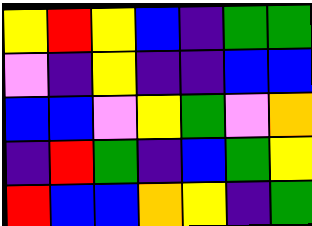[["yellow", "red", "yellow", "blue", "indigo", "green", "green"], ["violet", "indigo", "yellow", "indigo", "indigo", "blue", "blue"], ["blue", "blue", "violet", "yellow", "green", "violet", "orange"], ["indigo", "red", "green", "indigo", "blue", "green", "yellow"], ["red", "blue", "blue", "orange", "yellow", "indigo", "green"]]